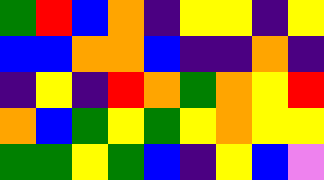[["green", "red", "blue", "orange", "indigo", "yellow", "yellow", "indigo", "yellow"], ["blue", "blue", "orange", "orange", "blue", "indigo", "indigo", "orange", "indigo"], ["indigo", "yellow", "indigo", "red", "orange", "green", "orange", "yellow", "red"], ["orange", "blue", "green", "yellow", "green", "yellow", "orange", "yellow", "yellow"], ["green", "green", "yellow", "green", "blue", "indigo", "yellow", "blue", "violet"]]